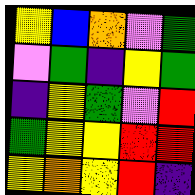[["yellow", "blue", "orange", "violet", "green"], ["violet", "green", "indigo", "yellow", "green"], ["indigo", "yellow", "green", "violet", "red"], ["green", "yellow", "yellow", "red", "red"], ["yellow", "orange", "yellow", "red", "indigo"]]